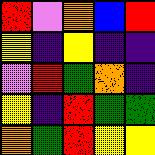[["red", "violet", "orange", "blue", "red"], ["yellow", "indigo", "yellow", "indigo", "indigo"], ["violet", "red", "green", "orange", "indigo"], ["yellow", "indigo", "red", "green", "green"], ["orange", "green", "red", "yellow", "yellow"]]